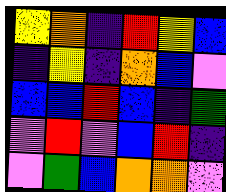[["yellow", "orange", "indigo", "red", "yellow", "blue"], ["indigo", "yellow", "indigo", "orange", "blue", "violet"], ["blue", "blue", "red", "blue", "indigo", "green"], ["violet", "red", "violet", "blue", "red", "indigo"], ["violet", "green", "blue", "orange", "orange", "violet"]]